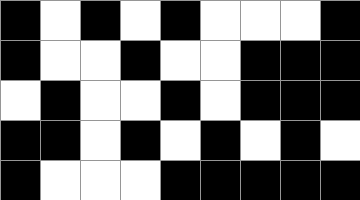[["black", "white", "black", "white", "black", "white", "white", "white", "black"], ["black", "white", "white", "black", "white", "white", "black", "black", "black"], ["white", "black", "white", "white", "black", "white", "black", "black", "black"], ["black", "black", "white", "black", "white", "black", "white", "black", "white"], ["black", "white", "white", "white", "black", "black", "black", "black", "black"]]